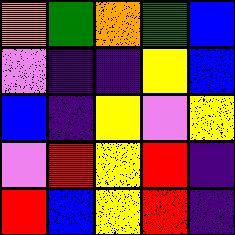[["orange", "green", "orange", "green", "blue"], ["violet", "indigo", "indigo", "yellow", "blue"], ["blue", "indigo", "yellow", "violet", "yellow"], ["violet", "red", "yellow", "red", "indigo"], ["red", "blue", "yellow", "red", "indigo"]]